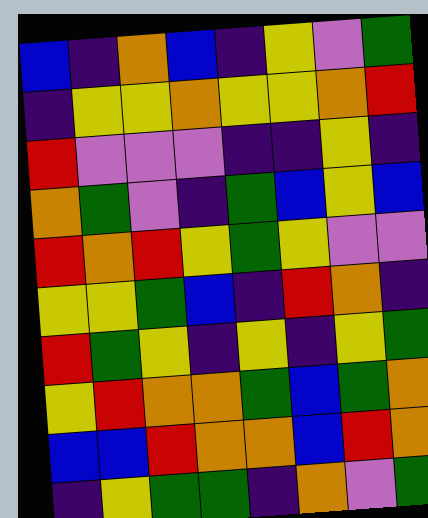[["blue", "indigo", "orange", "blue", "indigo", "yellow", "violet", "green"], ["indigo", "yellow", "yellow", "orange", "yellow", "yellow", "orange", "red"], ["red", "violet", "violet", "violet", "indigo", "indigo", "yellow", "indigo"], ["orange", "green", "violet", "indigo", "green", "blue", "yellow", "blue"], ["red", "orange", "red", "yellow", "green", "yellow", "violet", "violet"], ["yellow", "yellow", "green", "blue", "indigo", "red", "orange", "indigo"], ["red", "green", "yellow", "indigo", "yellow", "indigo", "yellow", "green"], ["yellow", "red", "orange", "orange", "green", "blue", "green", "orange"], ["blue", "blue", "red", "orange", "orange", "blue", "red", "orange"], ["indigo", "yellow", "green", "green", "indigo", "orange", "violet", "green"]]